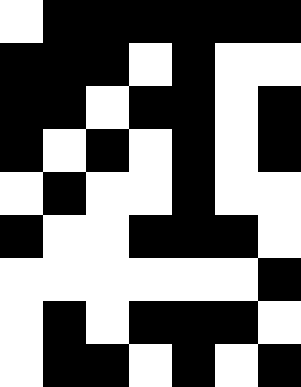[["white", "black", "black", "black", "black", "black", "black"], ["black", "black", "black", "white", "black", "white", "white"], ["black", "black", "white", "black", "black", "white", "black"], ["black", "white", "black", "white", "black", "white", "black"], ["white", "black", "white", "white", "black", "white", "white"], ["black", "white", "white", "black", "black", "black", "white"], ["white", "white", "white", "white", "white", "white", "black"], ["white", "black", "white", "black", "black", "black", "white"], ["white", "black", "black", "white", "black", "white", "black"]]